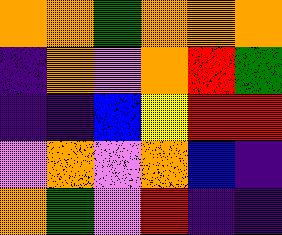[["orange", "orange", "green", "orange", "orange", "orange"], ["indigo", "orange", "violet", "orange", "red", "green"], ["indigo", "indigo", "blue", "yellow", "red", "red"], ["violet", "orange", "violet", "orange", "blue", "indigo"], ["orange", "green", "violet", "red", "indigo", "indigo"]]